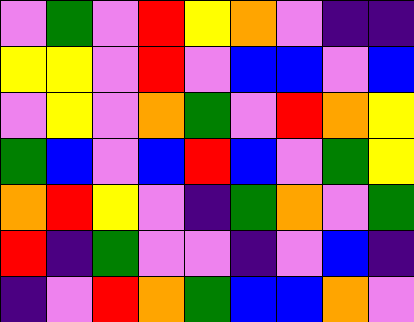[["violet", "green", "violet", "red", "yellow", "orange", "violet", "indigo", "indigo"], ["yellow", "yellow", "violet", "red", "violet", "blue", "blue", "violet", "blue"], ["violet", "yellow", "violet", "orange", "green", "violet", "red", "orange", "yellow"], ["green", "blue", "violet", "blue", "red", "blue", "violet", "green", "yellow"], ["orange", "red", "yellow", "violet", "indigo", "green", "orange", "violet", "green"], ["red", "indigo", "green", "violet", "violet", "indigo", "violet", "blue", "indigo"], ["indigo", "violet", "red", "orange", "green", "blue", "blue", "orange", "violet"]]